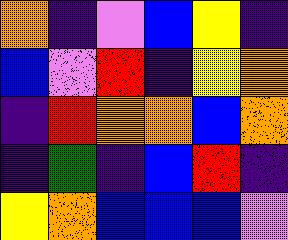[["orange", "indigo", "violet", "blue", "yellow", "indigo"], ["blue", "violet", "red", "indigo", "yellow", "orange"], ["indigo", "red", "orange", "orange", "blue", "orange"], ["indigo", "green", "indigo", "blue", "red", "indigo"], ["yellow", "orange", "blue", "blue", "blue", "violet"]]